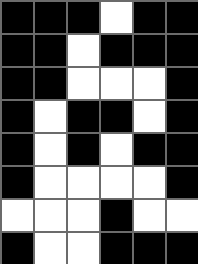[["black", "black", "black", "white", "black", "black"], ["black", "black", "white", "black", "black", "black"], ["black", "black", "white", "white", "white", "black"], ["black", "white", "black", "black", "white", "black"], ["black", "white", "black", "white", "black", "black"], ["black", "white", "white", "white", "white", "black"], ["white", "white", "white", "black", "white", "white"], ["black", "white", "white", "black", "black", "black"]]